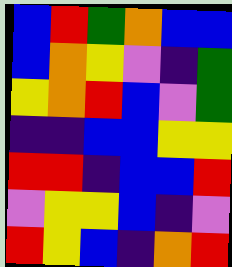[["blue", "red", "green", "orange", "blue", "blue"], ["blue", "orange", "yellow", "violet", "indigo", "green"], ["yellow", "orange", "red", "blue", "violet", "green"], ["indigo", "indigo", "blue", "blue", "yellow", "yellow"], ["red", "red", "indigo", "blue", "blue", "red"], ["violet", "yellow", "yellow", "blue", "indigo", "violet"], ["red", "yellow", "blue", "indigo", "orange", "red"]]